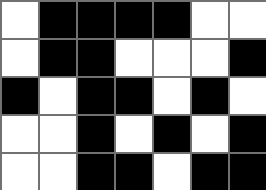[["white", "black", "black", "black", "black", "white", "white"], ["white", "black", "black", "white", "white", "white", "black"], ["black", "white", "black", "black", "white", "black", "white"], ["white", "white", "black", "white", "black", "white", "black"], ["white", "white", "black", "black", "white", "black", "black"]]